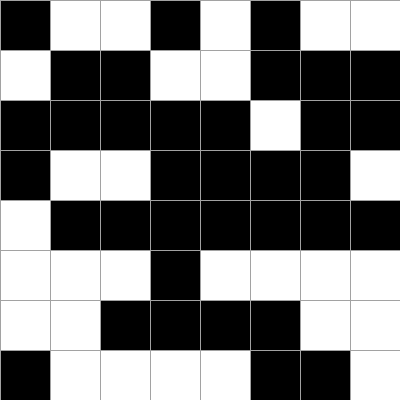[["black", "white", "white", "black", "white", "black", "white", "white"], ["white", "black", "black", "white", "white", "black", "black", "black"], ["black", "black", "black", "black", "black", "white", "black", "black"], ["black", "white", "white", "black", "black", "black", "black", "white"], ["white", "black", "black", "black", "black", "black", "black", "black"], ["white", "white", "white", "black", "white", "white", "white", "white"], ["white", "white", "black", "black", "black", "black", "white", "white"], ["black", "white", "white", "white", "white", "black", "black", "white"]]